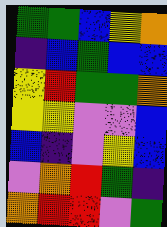[["green", "green", "blue", "yellow", "orange"], ["indigo", "blue", "green", "blue", "blue"], ["yellow", "red", "green", "green", "orange"], ["yellow", "yellow", "violet", "violet", "blue"], ["blue", "indigo", "violet", "yellow", "blue"], ["violet", "orange", "red", "green", "indigo"], ["orange", "red", "red", "violet", "green"]]